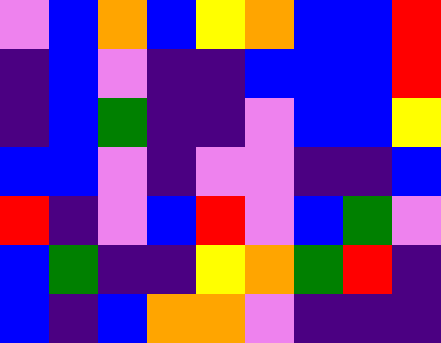[["violet", "blue", "orange", "blue", "yellow", "orange", "blue", "blue", "red"], ["indigo", "blue", "violet", "indigo", "indigo", "blue", "blue", "blue", "red"], ["indigo", "blue", "green", "indigo", "indigo", "violet", "blue", "blue", "yellow"], ["blue", "blue", "violet", "indigo", "violet", "violet", "indigo", "indigo", "blue"], ["red", "indigo", "violet", "blue", "red", "violet", "blue", "green", "violet"], ["blue", "green", "indigo", "indigo", "yellow", "orange", "green", "red", "indigo"], ["blue", "indigo", "blue", "orange", "orange", "violet", "indigo", "indigo", "indigo"]]